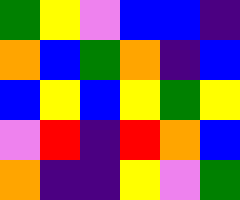[["green", "yellow", "violet", "blue", "blue", "indigo"], ["orange", "blue", "green", "orange", "indigo", "blue"], ["blue", "yellow", "blue", "yellow", "green", "yellow"], ["violet", "red", "indigo", "red", "orange", "blue"], ["orange", "indigo", "indigo", "yellow", "violet", "green"]]